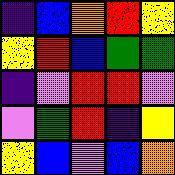[["indigo", "blue", "orange", "red", "yellow"], ["yellow", "red", "blue", "green", "green"], ["indigo", "violet", "red", "red", "violet"], ["violet", "green", "red", "indigo", "yellow"], ["yellow", "blue", "violet", "blue", "orange"]]